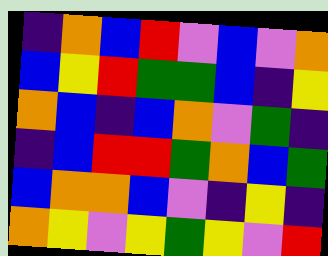[["indigo", "orange", "blue", "red", "violet", "blue", "violet", "orange"], ["blue", "yellow", "red", "green", "green", "blue", "indigo", "yellow"], ["orange", "blue", "indigo", "blue", "orange", "violet", "green", "indigo"], ["indigo", "blue", "red", "red", "green", "orange", "blue", "green"], ["blue", "orange", "orange", "blue", "violet", "indigo", "yellow", "indigo"], ["orange", "yellow", "violet", "yellow", "green", "yellow", "violet", "red"]]